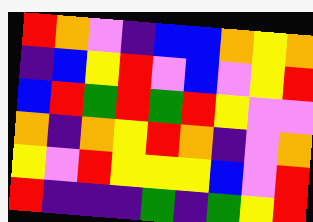[["red", "orange", "violet", "indigo", "blue", "blue", "orange", "yellow", "orange"], ["indigo", "blue", "yellow", "red", "violet", "blue", "violet", "yellow", "red"], ["blue", "red", "green", "red", "green", "red", "yellow", "violet", "violet"], ["orange", "indigo", "orange", "yellow", "red", "orange", "indigo", "violet", "orange"], ["yellow", "violet", "red", "yellow", "yellow", "yellow", "blue", "violet", "red"], ["red", "indigo", "indigo", "indigo", "green", "indigo", "green", "yellow", "red"]]